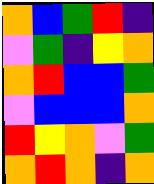[["orange", "blue", "green", "red", "indigo"], ["violet", "green", "indigo", "yellow", "orange"], ["orange", "red", "blue", "blue", "green"], ["violet", "blue", "blue", "blue", "orange"], ["red", "yellow", "orange", "violet", "green"], ["orange", "red", "orange", "indigo", "orange"]]